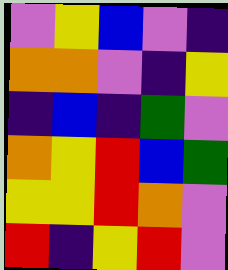[["violet", "yellow", "blue", "violet", "indigo"], ["orange", "orange", "violet", "indigo", "yellow"], ["indigo", "blue", "indigo", "green", "violet"], ["orange", "yellow", "red", "blue", "green"], ["yellow", "yellow", "red", "orange", "violet"], ["red", "indigo", "yellow", "red", "violet"]]